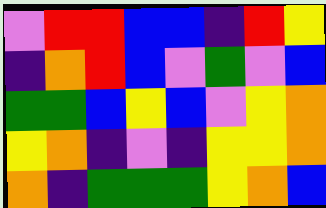[["violet", "red", "red", "blue", "blue", "indigo", "red", "yellow"], ["indigo", "orange", "red", "blue", "violet", "green", "violet", "blue"], ["green", "green", "blue", "yellow", "blue", "violet", "yellow", "orange"], ["yellow", "orange", "indigo", "violet", "indigo", "yellow", "yellow", "orange"], ["orange", "indigo", "green", "green", "green", "yellow", "orange", "blue"]]